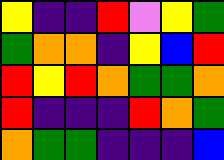[["yellow", "indigo", "indigo", "red", "violet", "yellow", "green"], ["green", "orange", "orange", "indigo", "yellow", "blue", "red"], ["red", "yellow", "red", "orange", "green", "green", "orange"], ["red", "indigo", "indigo", "indigo", "red", "orange", "green"], ["orange", "green", "green", "indigo", "indigo", "indigo", "blue"]]